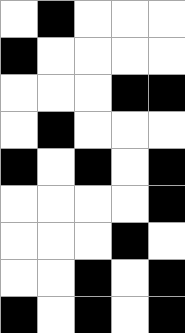[["white", "black", "white", "white", "white"], ["black", "white", "white", "white", "white"], ["white", "white", "white", "black", "black"], ["white", "black", "white", "white", "white"], ["black", "white", "black", "white", "black"], ["white", "white", "white", "white", "black"], ["white", "white", "white", "black", "white"], ["white", "white", "black", "white", "black"], ["black", "white", "black", "white", "black"]]